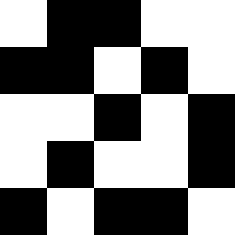[["white", "black", "black", "white", "white"], ["black", "black", "white", "black", "white"], ["white", "white", "black", "white", "black"], ["white", "black", "white", "white", "black"], ["black", "white", "black", "black", "white"]]